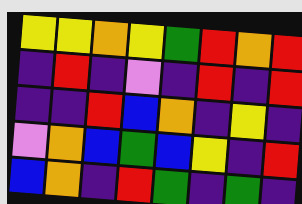[["yellow", "yellow", "orange", "yellow", "green", "red", "orange", "red"], ["indigo", "red", "indigo", "violet", "indigo", "red", "indigo", "red"], ["indigo", "indigo", "red", "blue", "orange", "indigo", "yellow", "indigo"], ["violet", "orange", "blue", "green", "blue", "yellow", "indigo", "red"], ["blue", "orange", "indigo", "red", "green", "indigo", "green", "indigo"]]